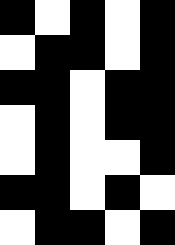[["black", "white", "black", "white", "black"], ["white", "black", "black", "white", "black"], ["black", "black", "white", "black", "black"], ["white", "black", "white", "black", "black"], ["white", "black", "white", "white", "black"], ["black", "black", "white", "black", "white"], ["white", "black", "black", "white", "black"]]